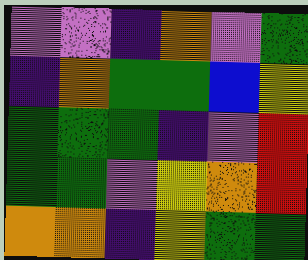[["violet", "violet", "indigo", "orange", "violet", "green"], ["indigo", "orange", "green", "green", "blue", "yellow"], ["green", "green", "green", "indigo", "violet", "red"], ["green", "green", "violet", "yellow", "orange", "red"], ["orange", "orange", "indigo", "yellow", "green", "green"]]